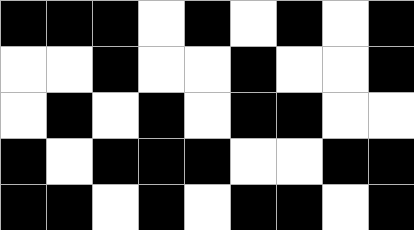[["black", "black", "black", "white", "black", "white", "black", "white", "black"], ["white", "white", "black", "white", "white", "black", "white", "white", "black"], ["white", "black", "white", "black", "white", "black", "black", "white", "white"], ["black", "white", "black", "black", "black", "white", "white", "black", "black"], ["black", "black", "white", "black", "white", "black", "black", "white", "black"]]